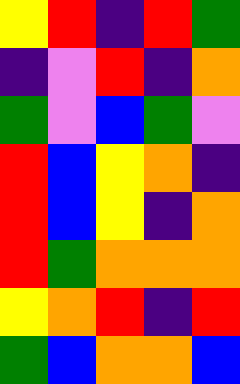[["yellow", "red", "indigo", "red", "green"], ["indigo", "violet", "red", "indigo", "orange"], ["green", "violet", "blue", "green", "violet"], ["red", "blue", "yellow", "orange", "indigo"], ["red", "blue", "yellow", "indigo", "orange"], ["red", "green", "orange", "orange", "orange"], ["yellow", "orange", "red", "indigo", "red"], ["green", "blue", "orange", "orange", "blue"]]